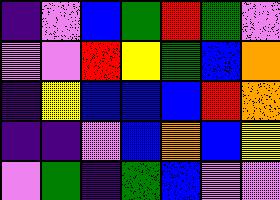[["indigo", "violet", "blue", "green", "red", "green", "violet"], ["violet", "violet", "red", "yellow", "green", "blue", "orange"], ["indigo", "yellow", "blue", "blue", "blue", "red", "orange"], ["indigo", "indigo", "violet", "blue", "orange", "blue", "yellow"], ["violet", "green", "indigo", "green", "blue", "violet", "violet"]]